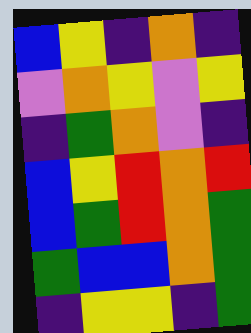[["blue", "yellow", "indigo", "orange", "indigo"], ["violet", "orange", "yellow", "violet", "yellow"], ["indigo", "green", "orange", "violet", "indigo"], ["blue", "yellow", "red", "orange", "red"], ["blue", "green", "red", "orange", "green"], ["green", "blue", "blue", "orange", "green"], ["indigo", "yellow", "yellow", "indigo", "green"]]